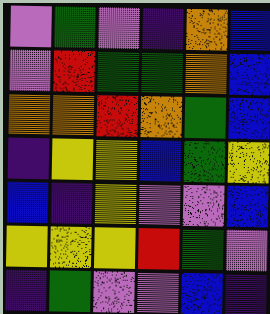[["violet", "green", "violet", "indigo", "orange", "blue"], ["violet", "red", "green", "green", "orange", "blue"], ["orange", "orange", "red", "orange", "green", "blue"], ["indigo", "yellow", "yellow", "blue", "green", "yellow"], ["blue", "indigo", "yellow", "violet", "violet", "blue"], ["yellow", "yellow", "yellow", "red", "green", "violet"], ["indigo", "green", "violet", "violet", "blue", "indigo"]]